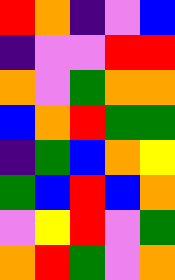[["red", "orange", "indigo", "violet", "blue"], ["indigo", "violet", "violet", "red", "red"], ["orange", "violet", "green", "orange", "orange"], ["blue", "orange", "red", "green", "green"], ["indigo", "green", "blue", "orange", "yellow"], ["green", "blue", "red", "blue", "orange"], ["violet", "yellow", "red", "violet", "green"], ["orange", "red", "green", "violet", "orange"]]